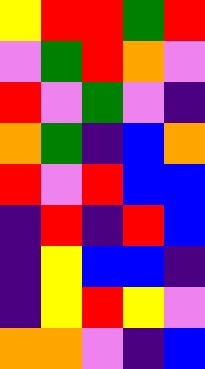[["yellow", "red", "red", "green", "red"], ["violet", "green", "red", "orange", "violet"], ["red", "violet", "green", "violet", "indigo"], ["orange", "green", "indigo", "blue", "orange"], ["red", "violet", "red", "blue", "blue"], ["indigo", "red", "indigo", "red", "blue"], ["indigo", "yellow", "blue", "blue", "indigo"], ["indigo", "yellow", "red", "yellow", "violet"], ["orange", "orange", "violet", "indigo", "blue"]]